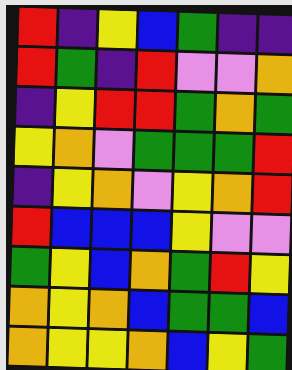[["red", "indigo", "yellow", "blue", "green", "indigo", "indigo"], ["red", "green", "indigo", "red", "violet", "violet", "orange"], ["indigo", "yellow", "red", "red", "green", "orange", "green"], ["yellow", "orange", "violet", "green", "green", "green", "red"], ["indigo", "yellow", "orange", "violet", "yellow", "orange", "red"], ["red", "blue", "blue", "blue", "yellow", "violet", "violet"], ["green", "yellow", "blue", "orange", "green", "red", "yellow"], ["orange", "yellow", "orange", "blue", "green", "green", "blue"], ["orange", "yellow", "yellow", "orange", "blue", "yellow", "green"]]